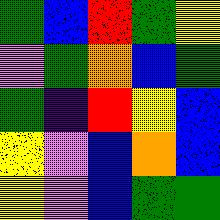[["green", "blue", "red", "green", "yellow"], ["violet", "green", "orange", "blue", "green"], ["green", "indigo", "red", "yellow", "blue"], ["yellow", "violet", "blue", "orange", "blue"], ["yellow", "violet", "blue", "green", "green"]]